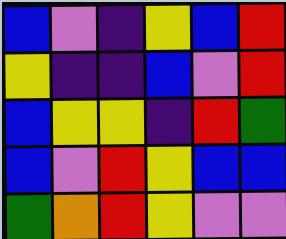[["blue", "violet", "indigo", "yellow", "blue", "red"], ["yellow", "indigo", "indigo", "blue", "violet", "red"], ["blue", "yellow", "yellow", "indigo", "red", "green"], ["blue", "violet", "red", "yellow", "blue", "blue"], ["green", "orange", "red", "yellow", "violet", "violet"]]